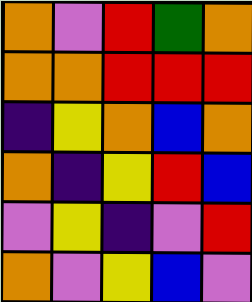[["orange", "violet", "red", "green", "orange"], ["orange", "orange", "red", "red", "red"], ["indigo", "yellow", "orange", "blue", "orange"], ["orange", "indigo", "yellow", "red", "blue"], ["violet", "yellow", "indigo", "violet", "red"], ["orange", "violet", "yellow", "blue", "violet"]]